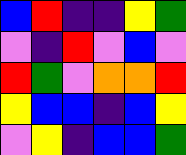[["blue", "red", "indigo", "indigo", "yellow", "green"], ["violet", "indigo", "red", "violet", "blue", "violet"], ["red", "green", "violet", "orange", "orange", "red"], ["yellow", "blue", "blue", "indigo", "blue", "yellow"], ["violet", "yellow", "indigo", "blue", "blue", "green"]]